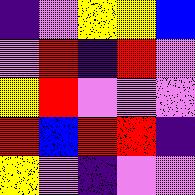[["indigo", "violet", "yellow", "yellow", "blue"], ["violet", "red", "indigo", "red", "violet"], ["yellow", "red", "violet", "violet", "violet"], ["red", "blue", "red", "red", "indigo"], ["yellow", "violet", "indigo", "violet", "violet"]]